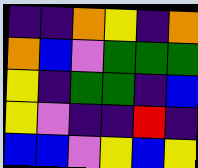[["indigo", "indigo", "orange", "yellow", "indigo", "orange"], ["orange", "blue", "violet", "green", "green", "green"], ["yellow", "indigo", "green", "green", "indigo", "blue"], ["yellow", "violet", "indigo", "indigo", "red", "indigo"], ["blue", "blue", "violet", "yellow", "blue", "yellow"]]